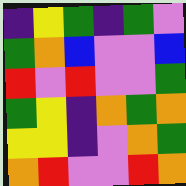[["indigo", "yellow", "green", "indigo", "green", "violet"], ["green", "orange", "blue", "violet", "violet", "blue"], ["red", "violet", "red", "violet", "violet", "green"], ["green", "yellow", "indigo", "orange", "green", "orange"], ["yellow", "yellow", "indigo", "violet", "orange", "green"], ["orange", "red", "violet", "violet", "red", "orange"]]